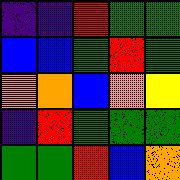[["indigo", "indigo", "red", "green", "green"], ["blue", "blue", "green", "red", "green"], ["orange", "orange", "blue", "orange", "yellow"], ["indigo", "red", "green", "green", "green"], ["green", "green", "red", "blue", "orange"]]